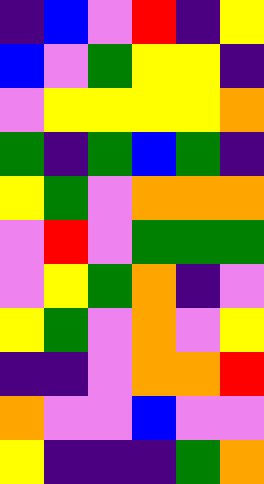[["indigo", "blue", "violet", "red", "indigo", "yellow"], ["blue", "violet", "green", "yellow", "yellow", "indigo"], ["violet", "yellow", "yellow", "yellow", "yellow", "orange"], ["green", "indigo", "green", "blue", "green", "indigo"], ["yellow", "green", "violet", "orange", "orange", "orange"], ["violet", "red", "violet", "green", "green", "green"], ["violet", "yellow", "green", "orange", "indigo", "violet"], ["yellow", "green", "violet", "orange", "violet", "yellow"], ["indigo", "indigo", "violet", "orange", "orange", "red"], ["orange", "violet", "violet", "blue", "violet", "violet"], ["yellow", "indigo", "indigo", "indigo", "green", "orange"]]